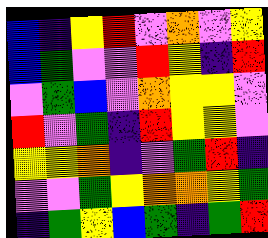[["blue", "indigo", "yellow", "red", "violet", "orange", "violet", "yellow"], ["blue", "green", "violet", "violet", "red", "yellow", "indigo", "red"], ["violet", "green", "blue", "violet", "orange", "yellow", "yellow", "violet"], ["red", "violet", "green", "indigo", "red", "yellow", "yellow", "violet"], ["yellow", "yellow", "orange", "indigo", "violet", "green", "red", "indigo"], ["violet", "violet", "green", "yellow", "orange", "orange", "yellow", "green"], ["indigo", "green", "yellow", "blue", "green", "indigo", "green", "red"]]